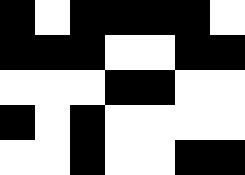[["black", "white", "black", "black", "black", "black", "white"], ["black", "black", "black", "white", "white", "black", "black"], ["white", "white", "white", "black", "black", "white", "white"], ["black", "white", "black", "white", "white", "white", "white"], ["white", "white", "black", "white", "white", "black", "black"]]